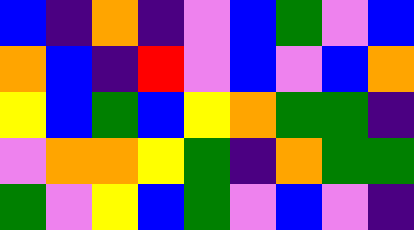[["blue", "indigo", "orange", "indigo", "violet", "blue", "green", "violet", "blue"], ["orange", "blue", "indigo", "red", "violet", "blue", "violet", "blue", "orange"], ["yellow", "blue", "green", "blue", "yellow", "orange", "green", "green", "indigo"], ["violet", "orange", "orange", "yellow", "green", "indigo", "orange", "green", "green"], ["green", "violet", "yellow", "blue", "green", "violet", "blue", "violet", "indigo"]]